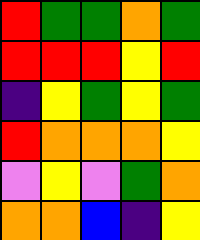[["red", "green", "green", "orange", "green"], ["red", "red", "red", "yellow", "red"], ["indigo", "yellow", "green", "yellow", "green"], ["red", "orange", "orange", "orange", "yellow"], ["violet", "yellow", "violet", "green", "orange"], ["orange", "orange", "blue", "indigo", "yellow"]]